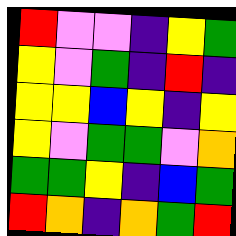[["red", "violet", "violet", "indigo", "yellow", "green"], ["yellow", "violet", "green", "indigo", "red", "indigo"], ["yellow", "yellow", "blue", "yellow", "indigo", "yellow"], ["yellow", "violet", "green", "green", "violet", "orange"], ["green", "green", "yellow", "indigo", "blue", "green"], ["red", "orange", "indigo", "orange", "green", "red"]]